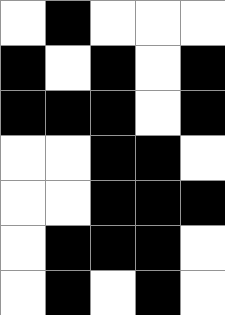[["white", "black", "white", "white", "white"], ["black", "white", "black", "white", "black"], ["black", "black", "black", "white", "black"], ["white", "white", "black", "black", "white"], ["white", "white", "black", "black", "black"], ["white", "black", "black", "black", "white"], ["white", "black", "white", "black", "white"]]